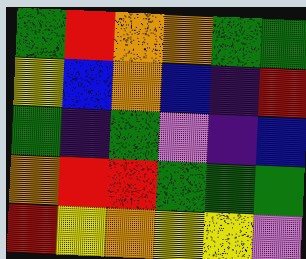[["green", "red", "orange", "orange", "green", "green"], ["yellow", "blue", "orange", "blue", "indigo", "red"], ["green", "indigo", "green", "violet", "indigo", "blue"], ["orange", "red", "red", "green", "green", "green"], ["red", "yellow", "orange", "yellow", "yellow", "violet"]]